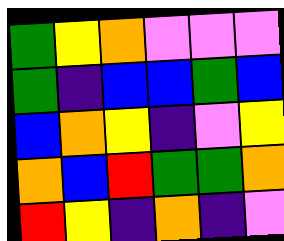[["green", "yellow", "orange", "violet", "violet", "violet"], ["green", "indigo", "blue", "blue", "green", "blue"], ["blue", "orange", "yellow", "indigo", "violet", "yellow"], ["orange", "blue", "red", "green", "green", "orange"], ["red", "yellow", "indigo", "orange", "indigo", "violet"]]